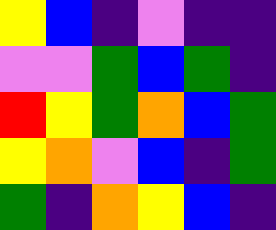[["yellow", "blue", "indigo", "violet", "indigo", "indigo"], ["violet", "violet", "green", "blue", "green", "indigo"], ["red", "yellow", "green", "orange", "blue", "green"], ["yellow", "orange", "violet", "blue", "indigo", "green"], ["green", "indigo", "orange", "yellow", "blue", "indigo"]]